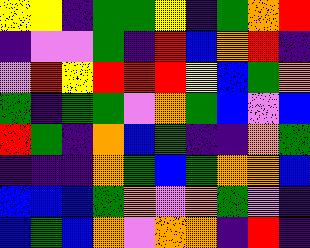[["yellow", "yellow", "indigo", "green", "green", "yellow", "indigo", "green", "orange", "red"], ["indigo", "violet", "violet", "green", "indigo", "red", "blue", "orange", "red", "indigo"], ["violet", "red", "yellow", "red", "red", "red", "yellow", "blue", "green", "orange"], ["green", "indigo", "green", "green", "violet", "orange", "green", "blue", "violet", "blue"], ["red", "green", "indigo", "orange", "blue", "green", "indigo", "indigo", "orange", "green"], ["indigo", "indigo", "indigo", "orange", "green", "blue", "green", "orange", "orange", "blue"], ["blue", "blue", "blue", "green", "orange", "violet", "orange", "green", "violet", "indigo"], ["blue", "green", "blue", "orange", "violet", "orange", "orange", "indigo", "red", "indigo"]]